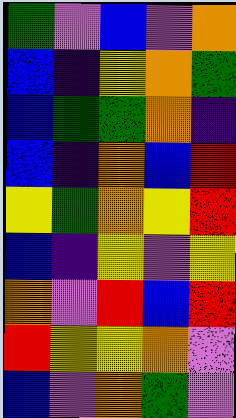[["green", "violet", "blue", "violet", "orange"], ["blue", "indigo", "yellow", "orange", "green"], ["blue", "green", "green", "orange", "indigo"], ["blue", "indigo", "orange", "blue", "red"], ["yellow", "green", "orange", "yellow", "red"], ["blue", "indigo", "yellow", "violet", "yellow"], ["orange", "violet", "red", "blue", "red"], ["red", "yellow", "yellow", "orange", "violet"], ["blue", "violet", "orange", "green", "violet"]]